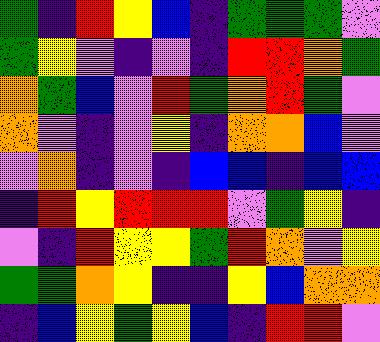[["green", "indigo", "red", "yellow", "blue", "indigo", "green", "green", "green", "violet"], ["green", "yellow", "violet", "indigo", "violet", "indigo", "red", "red", "orange", "green"], ["orange", "green", "blue", "violet", "red", "green", "orange", "red", "green", "violet"], ["orange", "violet", "indigo", "violet", "yellow", "indigo", "orange", "orange", "blue", "violet"], ["violet", "orange", "indigo", "violet", "indigo", "blue", "blue", "indigo", "blue", "blue"], ["indigo", "red", "yellow", "red", "red", "red", "violet", "green", "yellow", "indigo"], ["violet", "indigo", "red", "yellow", "yellow", "green", "red", "orange", "violet", "yellow"], ["green", "green", "orange", "yellow", "indigo", "indigo", "yellow", "blue", "orange", "orange"], ["indigo", "blue", "yellow", "green", "yellow", "blue", "indigo", "red", "red", "violet"]]